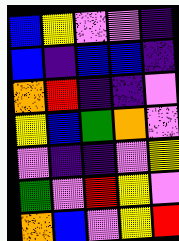[["blue", "yellow", "violet", "violet", "indigo"], ["blue", "indigo", "blue", "blue", "indigo"], ["orange", "red", "indigo", "indigo", "violet"], ["yellow", "blue", "green", "orange", "violet"], ["violet", "indigo", "indigo", "violet", "yellow"], ["green", "violet", "red", "yellow", "violet"], ["orange", "blue", "violet", "yellow", "red"]]